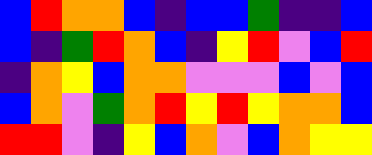[["blue", "red", "orange", "orange", "blue", "indigo", "blue", "blue", "green", "indigo", "indigo", "blue"], ["blue", "indigo", "green", "red", "orange", "blue", "indigo", "yellow", "red", "violet", "blue", "red"], ["indigo", "orange", "yellow", "blue", "orange", "orange", "violet", "violet", "violet", "blue", "violet", "blue"], ["blue", "orange", "violet", "green", "orange", "red", "yellow", "red", "yellow", "orange", "orange", "blue"], ["red", "red", "violet", "indigo", "yellow", "blue", "orange", "violet", "blue", "orange", "yellow", "yellow"]]